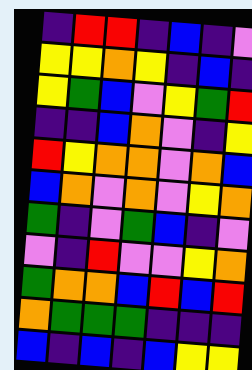[["indigo", "red", "red", "indigo", "blue", "indigo", "violet"], ["yellow", "yellow", "orange", "yellow", "indigo", "blue", "indigo"], ["yellow", "green", "blue", "violet", "yellow", "green", "red"], ["indigo", "indigo", "blue", "orange", "violet", "indigo", "yellow"], ["red", "yellow", "orange", "orange", "violet", "orange", "blue"], ["blue", "orange", "violet", "orange", "violet", "yellow", "orange"], ["green", "indigo", "violet", "green", "blue", "indigo", "violet"], ["violet", "indigo", "red", "violet", "violet", "yellow", "orange"], ["green", "orange", "orange", "blue", "red", "blue", "red"], ["orange", "green", "green", "green", "indigo", "indigo", "indigo"], ["blue", "indigo", "blue", "indigo", "blue", "yellow", "yellow"]]